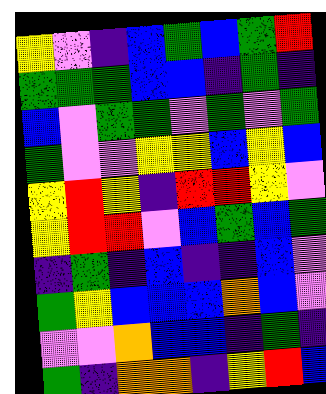[["yellow", "violet", "indigo", "blue", "green", "blue", "green", "red"], ["green", "green", "green", "blue", "blue", "indigo", "green", "indigo"], ["blue", "violet", "green", "green", "violet", "green", "violet", "green"], ["green", "violet", "violet", "yellow", "yellow", "blue", "yellow", "blue"], ["yellow", "red", "yellow", "indigo", "red", "red", "yellow", "violet"], ["yellow", "red", "red", "violet", "blue", "green", "blue", "green"], ["indigo", "green", "indigo", "blue", "indigo", "indigo", "blue", "violet"], ["green", "yellow", "blue", "blue", "blue", "orange", "blue", "violet"], ["violet", "violet", "orange", "blue", "blue", "indigo", "green", "indigo"], ["green", "indigo", "orange", "orange", "indigo", "yellow", "red", "blue"]]